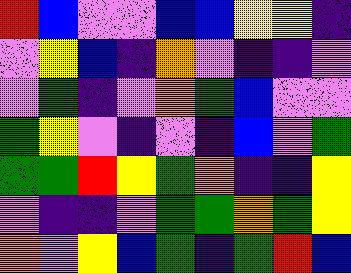[["red", "blue", "violet", "violet", "blue", "blue", "yellow", "yellow", "indigo"], ["violet", "yellow", "blue", "indigo", "orange", "violet", "indigo", "indigo", "violet"], ["violet", "green", "indigo", "violet", "orange", "green", "blue", "violet", "violet"], ["green", "yellow", "violet", "indigo", "violet", "indigo", "blue", "violet", "green"], ["green", "green", "red", "yellow", "green", "orange", "indigo", "indigo", "yellow"], ["violet", "indigo", "indigo", "violet", "green", "green", "orange", "green", "yellow"], ["orange", "violet", "yellow", "blue", "green", "indigo", "green", "red", "blue"]]